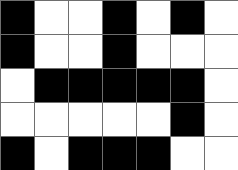[["black", "white", "white", "black", "white", "black", "white"], ["black", "white", "white", "black", "white", "white", "white"], ["white", "black", "black", "black", "black", "black", "white"], ["white", "white", "white", "white", "white", "black", "white"], ["black", "white", "black", "black", "black", "white", "white"]]